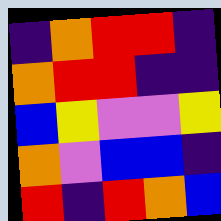[["indigo", "orange", "red", "red", "indigo"], ["orange", "red", "red", "indigo", "indigo"], ["blue", "yellow", "violet", "violet", "yellow"], ["orange", "violet", "blue", "blue", "indigo"], ["red", "indigo", "red", "orange", "blue"]]